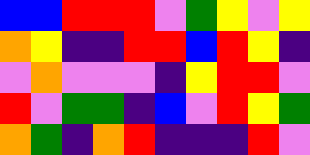[["blue", "blue", "red", "red", "red", "violet", "green", "yellow", "violet", "yellow"], ["orange", "yellow", "indigo", "indigo", "red", "red", "blue", "red", "yellow", "indigo"], ["violet", "orange", "violet", "violet", "violet", "indigo", "yellow", "red", "red", "violet"], ["red", "violet", "green", "green", "indigo", "blue", "violet", "red", "yellow", "green"], ["orange", "green", "indigo", "orange", "red", "indigo", "indigo", "indigo", "red", "violet"]]